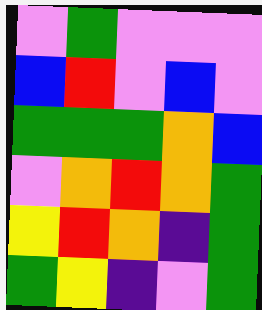[["violet", "green", "violet", "violet", "violet"], ["blue", "red", "violet", "blue", "violet"], ["green", "green", "green", "orange", "blue"], ["violet", "orange", "red", "orange", "green"], ["yellow", "red", "orange", "indigo", "green"], ["green", "yellow", "indigo", "violet", "green"]]